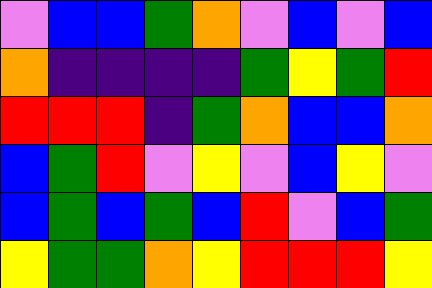[["violet", "blue", "blue", "green", "orange", "violet", "blue", "violet", "blue"], ["orange", "indigo", "indigo", "indigo", "indigo", "green", "yellow", "green", "red"], ["red", "red", "red", "indigo", "green", "orange", "blue", "blue", "orange"], ["blue", "green", "red", "violet", "yellow", "violet", "blue", "yellow", "violet"], ["blue", "green", "blue", "green", "blue", "red", "violet", "blue", "green"], ["yellow", "green", "green", "orange", "yellow", "red", "red", "red", "yellow"]]